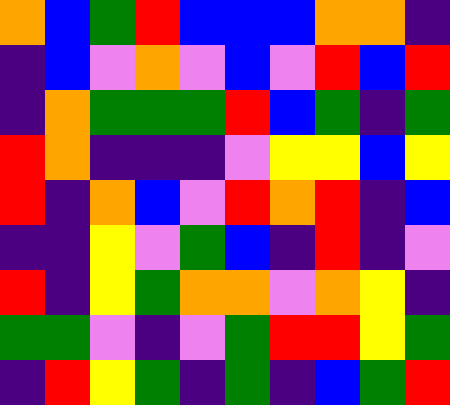[["orange", "blue", "green", "red", "blue", "blue", "blue", "orange", "orange", "indigo"], ["indigo", "blue", "violet", "orange", "violet", "blue", "violet", "red", "blue", "red"], ["indigo", "orange", "green", "green", "green", "red", "blue", "green", "indigo", "green"], ["red", "orange", "indigo", "indigo", "indigo", "violet", "yellow", "yellow", "blue", "yellow"], ["red", "indigo", "orange", "blue", "violet", "red", "orange", "red", "indigo", "blue"], ["indigo", "indigo", "yellow", "violet", "green", "blue", "indigo", "red", "indigo", "violet"], ["red", "indigo", "yellow", "green", "orange", "orange", "violet", "orange", "yellow", "indigo"], ["green", "green", "violet", "indigo", "violet", "green", "red", "red", "yellow", "green"], ["indigo", "red", "yellow", "green", "indigo", "green", "indigo", "blue", "green", "red"]]